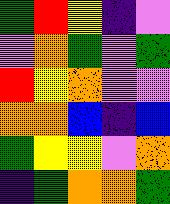[["green", "red", "yellow", "indigo", "violet"], ["violet", "orange", "green", "violet", "green"], ["red", "yellow", "orange", "violet", "violet"], ["orange", "orange", "blue", "indigo", "blue"], ["green", "yellow", "yellow", "violet", "orange"], ["indigo", "green", "orange", "orange", "green"]]